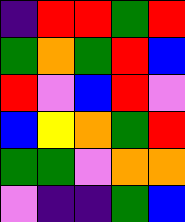[["indigo", "red", "red", "green", "red"], ["green", "orange", "green", "red", "blue"], ["red", "violet", "blue", "red", "violet"], ["blue", "yellow", "orange", "green", "red"], ["green", "green", "violet", "orange", "orange"], ["violet", "indigo", "indigo", "green", "blue"]]